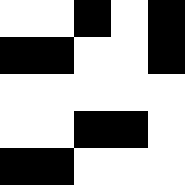[["white", "white", "black", "white", "black"], ["black", "black", "white", "white", "black"], ["white", "white", "white", "white", "white"], ["white", "white", "black", "black", "white"], ["black", "black", "white", "white", "white"]]